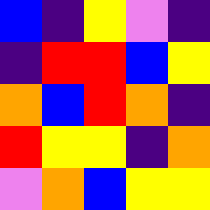[["blue", "indigo", "yellow", "violet", "indigo"], ["indigo", "red", "red", "blue", "yellow"], ["orange", "blue", "red", "orange", "indigo"], ["red", "yellow", "yellow", "indigo", "orange"], ["violet", "orange", "blue", "yellow", "yellow"]]